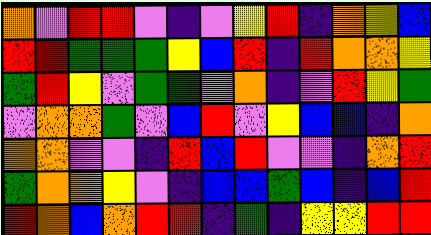[["orange", "violet", "red", "red", "violet", "indigo", "violet", "yellow", "red", "indigo", "orange", "yellow", "blue"], ["red", "red", "green", "green", "green", "yellow", "blue", "red", "indigo", "red", "orange", "orange", "yellow"], ["green", "red", "yellow", "violet", "green", "green", "violet", "orange", "indigo", "violet", "red", "yellow", "green"], ["violet", "orange", "orange", "green", "violet", "blue", "red", "violet", "yellow", "blue", "blue", "indigo", "orange"], ["orange", "orange", "violet", "violet", "indigo", "red", "blue", "red", "violet", "violet", "indigo", "orange", "red"], ["green", "orange", "orange", "yellow", "violet", "indigo", "blue", "blue", "green", "blue", "indigo", "blue", "red"], ["red", "orange", "blue", "orange", "red", "red", "indigo", "green", "indigo", "yellow", "yellow", "red", "red"]]